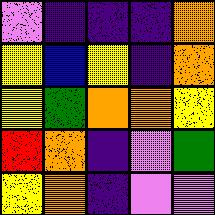[["violet", "indigo", "indigo", "indigo", "orange"], ["yellow", "blue", "yellow", "indigo", "orange"], ["yellow", "green", "orange", "orange", "yellow"], ["red", "orange", "indigo", "violet", "green"], ["yellow", "orange", "indigo", "violet", "violet"]]